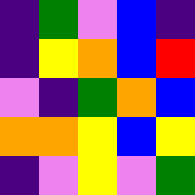[["indigo", "green", "violet", "blue", "indigo"], ["indigo", "yellow", "orange", "blue", "red"], ["violet", "indigo", "green", "orange", "blue"], ["orange", "orange", "yellow", "blue", "yellow"], ["indigo", "violet", "yellow", "violet", "green"]]